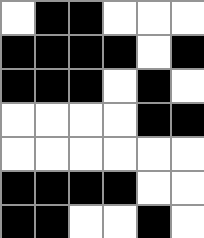[["white", "black", "black", "white", "white", "white"], ["black", "black", "black", "black", "white", "black"], ["black", "black", "black", "white", "black", "white"], ["white", "white", "white", "white", "black", "black"], ["white", "white", "white", "white", "white", "white"], ["black", "black", "black", "black", "white", "white"], ["black", "black", "white", "white", "black", "white"]]